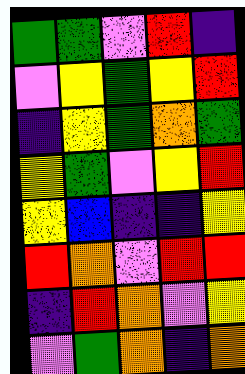[["green", "green", "violet", "red", "indigo"], ["violet", "yellow", "green", "yellow", "red"], ["indigo", "yellow", "green", "orange", "green"], ["yellow", "green", "violet", "yellow", "red"], ["yellow", "blue", "indigo", "indigo", "yellow"], ["red", "orange", "violet", "red", "red"], ["indigo", "red", "orange", "violet", "yellow"], ["violet", "green", "orange", "indigo", "orange"]]